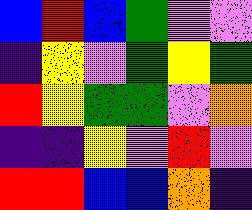[["blue", "red", "blue", "green", "violet", "violet"], ["indigo", "yellow", "violet", "green", "yellow", "green"], ["red", "yellow", "green", "green", "violet", "orange"], ["indigo", "indigo", "yellow", "violet", "red", "violet"], ["red", "red", "blue", "blue", "orange", "indigo"]]